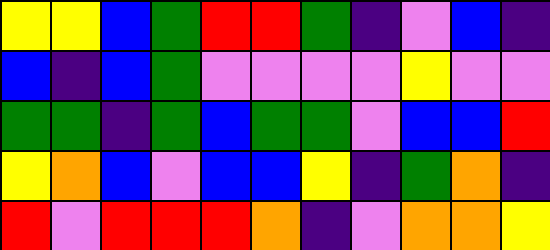[["yellow", "yellow", "blue", "green", "red", "red", "green", "indigo", "violet", "blue", "indigo"], ["blue", "indigo", "blue", "green", "violet", "violet", "violet", "violet", "yellow", "violet", "violet"], ["green", "green", "indigo", "green", "blue", "green", "green", "violet", "blue", "blue", "red"], ["yellow", "orange", "blue", "violet", "blue", "blue", "yellow", "indigo", "green", "orange", "indigo"], ["red", "violet", "red", "red", "red", "orange", "indigo", "violet", "orange", "orange", "yellow"]]